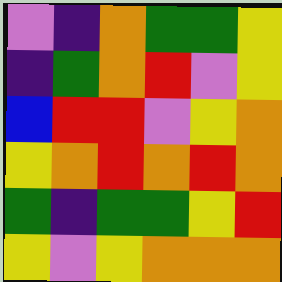[["violet", "indigo", "orange", "green", "green", "yellow"], ["indigo", "green", "orange", "red", "violet", "yellow"], ["blue", "red", "red", "violet", "yellow", "orange"], ["yellow", "orange", "red", "orange", "red", "orange"], ["green", "indigo", "green", "green", "yellow", "red"], ["yellow", "violet", "yellow", "orange", "orange", "orange"]]